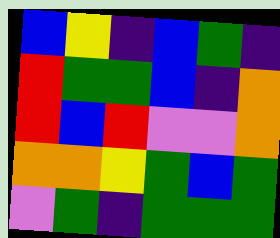[["blue", "yellow", "indigo", "blue", "green", "indigo"], ["red", "green", "green", "blue", "indigo", "orange"], ["red", "blue", "red", "violet", "violet", "orange"], ["orange", "orange", "yellow", "green", "blue", "green"], ["violet", "green", "indigo", "green", "green", "green"]]